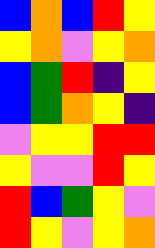[["blue", "orange", "blue", "red", "yellow"], ["yellow", "orange", "violet", "yellow", "orange"], ["blue", "green", "red", "indigo", "yellow"], ["blue", "green", "orange", "yellow", "indigo"], ["violet", "yellow", "yellow", "red", "red"], ["yellow", "violet", "violet", "red", "yellow"], ["red", "blue", "green", "yellow", "violet"], ["red", "yellow", "violet", "yellow", "orange"]]